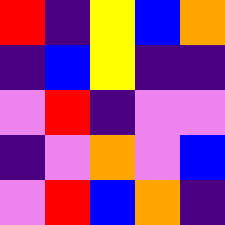[["red", "indigo", "yellow", "blue", "orange"], ["indigo", "blue", "yellow", "indigo", "indigo"], ["violet", "red", "indigo", "violet", "violet"], ["indigo", "violet", "orange", "violet", "blue"], ["violet", "red", "blue", "orange", "indigo"]]